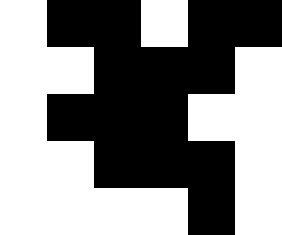[["white", "black", "black", "white", "black", "black"], ["white", "white", "black", "black", "black", "white"], ["white", "black", "black", "black", "white", "white"], ["white", "white", "black", "black", "black", "white"], ["white", "white", "white", "white", "black", "white"]]